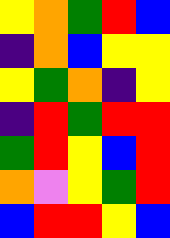[["yellow", "orange", "green", "red", "blue"], ["indigo", "orange", "blue", "yellow", "yellow"], ["yellow", "green", "orange", "indigo", "yellow"], ["indigo", "red", "green", "red", "red"], ["green", "red", "yellow", "blue", "red"], ["orange", "violet", "yellow", "green", "red"], ["blue", "red", "red", "yellow", "blue"]]